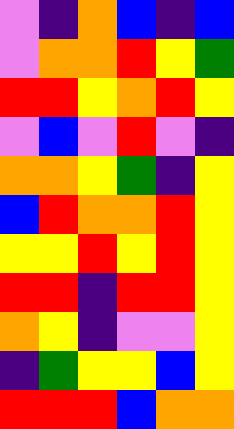[["violet", "indigo", "orange", "blue", "indigo", "blue"], ["violet", "orange", "orange", "red", "yellow", "green"], ["red", "red", "yellow", "orange", "red", "yellow"], ["violet", "blue", "violet", "red", "violet", "indigo"], ["orange", "orange", "yellow", "green", "indigo", "yellow"], ["blue", "red", "orange", "orange", "red", "yellow"], ["yellow", "yellow", "red", "yellow", "red", "yellow"], ["red", "red", "indigo", "red", "red", "yellow"], ["orange", "yellow", "indigo", "violet", "violet", "yellow"], ["indigo", "green", "yellow", "yellow", "blue", "yellow"], ["red", "red", "red", "blue", "orange", "orange"]]